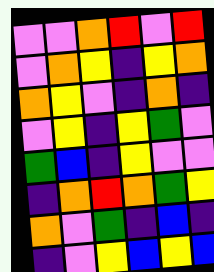[["violet", "violet", "orange", "red", "violet", "red"], ["violet", "orange", "yellow", "indigo", "yellow", "orange"], ["orange", "yellow", "violet", "indigo", "orange", "indigo"], ["violet", "yellow", "indigo", "yellow", "green", "violet"], ["green", "blue", "indigo", "yellow", "violet", "violet"], ["indigo", "orange", "red", "orange", "green", "yellow"], ["orange", "violet", "green", "indigo", "blue", "indigo"], ["indigo", "violet", "yellow", "blue", "yellow", "blue"]]